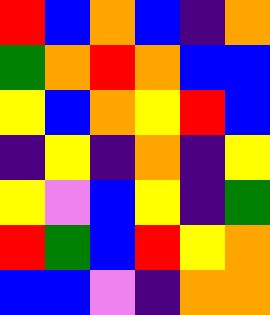[["red", "blue", "orange", "blue", "indigo", "orange"], ["green", "orange", "red", "orange", "blue", "blue"], ["yellow", "blue", "orange", "yellow", "red", "blue"], ["indigo", "yellow", "indigo", "orange", "indigo", "yellow"], ["yellow", "violet", "blue", "yellow", "indigo", "green"], ["red", "green", "blue", "red", "yellow", "orange"], ["blue", "blue", "violet", "indigo", "orange", "orange"]]